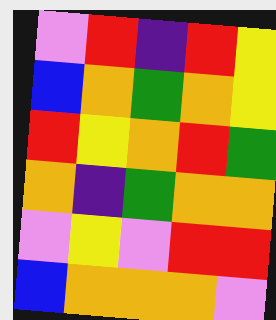[["violet", "red", "indigo", "red", "yellow"], ["blue", "orange", "green", "orange", "yellow"], ["red", "yellow", "orange", "red", "green"], ["orange", "indigo", "green", "orange", "orange"], ["violet", "yellow", "violet", "red", "red"], ["blue", "orange", "orange", "orange", "violet"]]